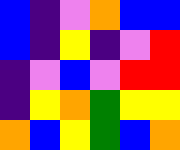[["blue", "indigo", "violet", "orange", "blue", "blue"], ["blue", "indigo", "yellow", "indigo", "violet", "red"], ["indigo", "violet", "blue", "violet", "red", "red"], ["indigo", "yellow", "orange", "green", "yellow", "yellow"], ["orange", "blue", "yellow", "green", "blue", "orange"]]